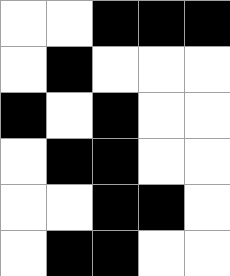[["white", "white", "black", "black", "black"], ["white", "black", "white", "white", "white"], ["black", "white", "black", "white", "white"], ["white", "black", "black", "white", "white"], ["white", "white", "black", "black", "white"], ["white", "black", "black", "white", "white"]]